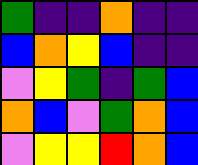[["green", "indigo", "indigo", "orange", "indigo", "indigo"], ["blue", "orange", "yellow", "blue", "indigo", "indigo"], ["violet", "yellow", "green", "indigo", "green", "blue"], ["orange", "blue", "violet", "green", "orange", "blue"], ["violet", "yellow", "yellow", "red", "orange", "blue"]]